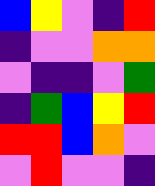[["blue", "yellow", "violet", "indigo", "red"], ["indigo", "violet", "violet", "orange", "orange"], ["violet", "indigo", "indigo", "violet", "green"], ["indigo", "green", "blue", "yellow", "red"], ["red", "red", "blue", "orange", "violet"], ["violet", "red", "violet", "violet", "indigo"]]